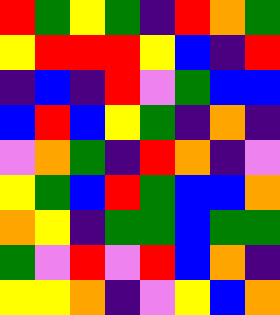[["red", "green", "yellow", "green", "indigo", "red", "orange", "green"], ["yellow", "red", "red", "red", "yellow", "blue", "indigo", "red"], ["indigo", "blue", "indigo", "red", "violet", "green", "blue", "blue"], ["blue", "red", "blue", "yellow", "green", "indigo", "orange", "indigo"], ["violet", "orange", "green", "indigo", "red", "orange", "indigo", "violet"], ["yellow", "green", "blue", "red", "green", "blue", "blue", "orange"], ["orange", "yellow", "indigo", "green", "green", "blue", "green", "green"], ["green", "violet", "red", "violet", "red", "blue", "orange", "indigo"], ["yellow", "yellow", "orange", "indigo", "violet", "yellow", "blue", "orange"]]